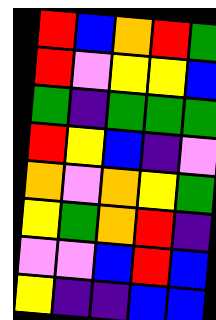[["red", "blue", "orange", "red", "green"], ["red", "violet", "yellow", "yellow", "blue"], ["green", "indigo", "green", "green", "green"], ["red", "yellow", "blue", "indigo", "violet"], ["orange", "violet", "orange", "yellow", "green"], ["yellow", "green", "orange", "red", "indigo"], ["violet", "violet", "blue", "red", "blue"], ["yellow", "indigo", "indigo", "blue", "blue"]]